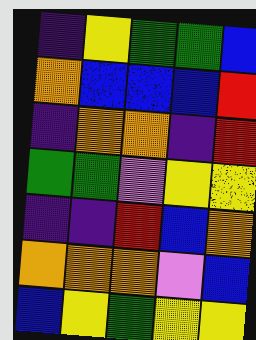[["indigo", "yellow", "green", "green", "blue"], ["orange", "blue", "blue", "blue", "red"], ["indigo", "orange", "orange", "indigo", "red"], ["green", "green", "violet", "yellow", "yellow"], ["indigo", "indigo", "red", "blue", "orange"], ["orange", "orange", "orange", "violet", "blue"], ["blue", "yellow", "green", "yellow", "yellow"]]